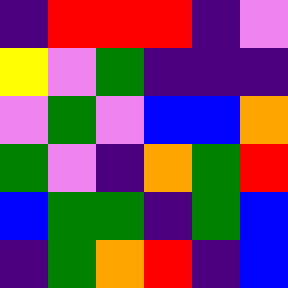[["indigo", "red", "red", "red", "indigo", "violet"], ["yellow", "violet", "green", "indigo", "indigo", "indigo"], ["violet", "green", "violet", "blue", "blue", "orange"], ["green", "violet", "indigo", "orange", "green", "red"], ["blue", "green", "green", "indigo", "green", "blue"], ["indigo", "green", "orange", "red", "indigo", "blue"]]